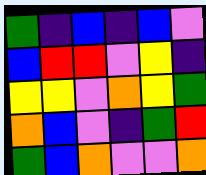[["green", "indigo", "blue", "indigo", "blue", "violet"], ["blue", "red", "red", "violet", "yellow", "indigo"], ["yellow", "yellow", "violet", "orange", "yellow", "green"], ["orange", "blue", "violet", "indigo", "green", "red"], ["green", "blue", "orange", "violet", "violet", "orange"]]